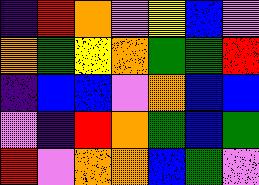[["indigo", "red", "orange", "violet", "yellow", "blue", "violet"], ["orange", "green", "yellow", "orange", "green", "green", "red"], ["indigo", "blue", "blue", "violet", "orange", "blue", "blue"], ["violet", "indigo", "red", "orange", "green", "blue", "green"], ["red", "violet", "orange", "orange", "blue", "green", "violet"]]